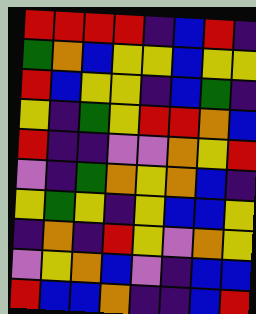[["red", "red", "red", "red", "indigo", "blue", "red", "indigo"], ["green", "orange", "blue", "yellow", "yellow", "blue", "yellow", "yellow"], ["red", "blue", "yellow", "yellow", "indigo", "blue", "green", "indigo"], ["yellow", "indigo", "green", "yellow", "red", "red", "orange", "blue"], ["red", "indigo", "indigo", "violet", "violet", "orange", "yellow", "red"], ["violet", "indigo", "green", "orange", "yellow", "orange", "blue", "indigo"], ["yellow", "green", "yellow", "indigo", "yellow", "blue", "blue", "yellow"], ["indigo", "orange", "indigo", "red", "yellow", "violet", "orange", "yellow"], ["violet", "yellow", "orange", "blue", "violet", "indigo", "blue", "blue"], ["red", "blue", "blue", "orange", "indigo", "indigo", "blue", "red"]]